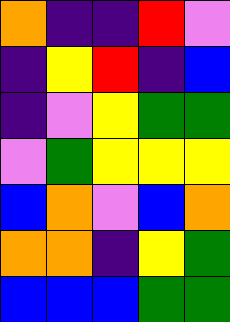[["orange", "indigo", "indigo", "red", "violet"], ["indigo", "yellow", "red", "indigo", "blue"], ["indigo", "violet", "yellow", "green", "green"], ["violet", "green", "yellow", "yellow", "yellow"], ["blue", "orange", "violet", "blue", "orange"], ["orange", "orange", "indigo", "yellow", "green"], ["blue", "blue", "blue", "green", "green"]]